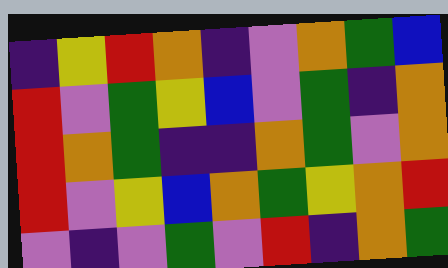[["indigo", "yellow", "red", "orange", "indigo", "violet", "orange", "green", "blue"], ["red", "violet", "green", "yellow", "blue", "violet", "green", "indigo", "orange"], ["red", "orange", "green", "indigo", "indigo", "orange", "green", "violet", "orange"], ["red", "violet", "yellow", "blue", "orange", "green", "yellow", "orange", "red"], ["violet", "indigo", "violet", "green", "violet", "red", "indigo", "orange", "green"]]